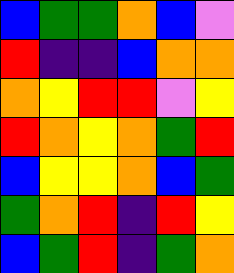[["blue", "green", "green", "orange", "blue", "violet"], ["red", "indigo", "indigo", "blue", "orange", "orange"], ["orange", "yellow", "red", "red", "violet", "yellow"], ["red", "orange", "yellow", "orange", "green", "red"], ["blue", "yellow", "yellow", "orange", "blue", "green"], ["green", "orange", "red", "indigo", "red", "yellow"], ["blue", "green", "red", "indigo", "green", "orange"]]